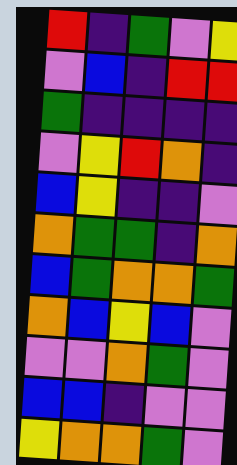[["red", "indigo", "green", "violet", "yellow"], ["violet", "blue", "indigo", "red", "red"], ["green", "indigo", "indigo", "indigo", "indigo"], ["violet", "yellow", "red", "orange", "indigo"], ["blue", "yellow", "indigo", "indigo", "violet"], ["orange", "green", "green", "indigo", "orange"], ["blue", "green", "orange", "orange", "green"], ["orange", "blue", "yellow", "blue", "violet"], ["violet", "violet", "orange", "green", "violet"], ["blue", "blue", "indigo", "violet", "violet"], ["yellow", "orange", "orange", "green", "violet"]]